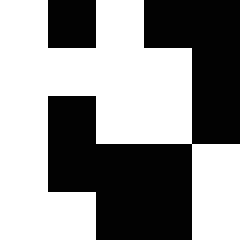[["white", "black", "white", "black", "black"], ["white", "white", "white", "white", "black"], ["white", "black", "white", "white", "black"], ["white", "black", "black", "black", "white"], ["white", "white", "black", "black", "white"]]